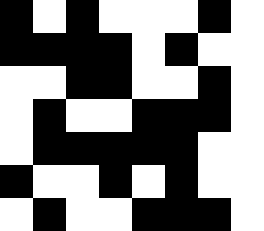[["black", "white", "black", "white", "white", "white", "black", "white"], ["black", "black", "black", "black", "white", "black", "white", "white"], ["white", "white", "black", "black", "white", "white", "black", "white"], ["white", "black", "white", "white", "black", "black", "black", "white"], ["white", "black", "black", "black", "black", "black", "white", "white"], ["black", "white", "white", "black", "white", "black", "white", "white"], ["white", "black", "white", "white", "black", "black", "black", "white"]]